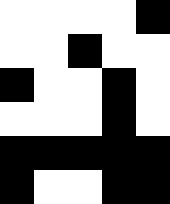[["white", "white", "white", "white", "black"], ["white", "white", "black", "white", "white"], ["black", "white", "white", "black", "white"], ["white", "white", "white", "black", "white"], ["black", "black", "black", "black", "black"], ["black", "white", "white", "black", "black"]]